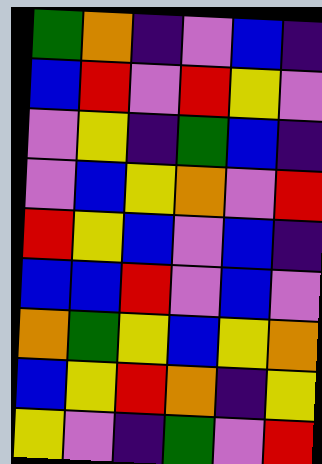[["green", "orange", "indigo", "violet", "blue", "indigo"], ["blue", "red", "violet", "red", "yellow", "violet"], ["violet", "yellow", "indigo", "green", "blue", "indigo"], ["violet", "blue", "yellow", "orange", "violet", "red"], ["red", "yellow", "blue", "violet", "blue", "indigo"], ["blue", "blue", "red", "violet", "blue", "violet"], ["orange", "green", "yellow", "blue", "yellow", "orange"], ["blue", "yellow", "red", "orange", "indigo", "yellow"], ["yellow", "violet", "indigo", "green", "violet", "red"]]